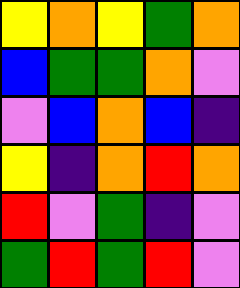[["yellow", "orange", "yellow", "green", "orange"], ["blue", "green", "green", "orange", "violet"], ["violet", "blue", "orange", "blue", "indigo"], ["yellow", "indigo", "orange", "red", "orange"], ["red", "violet", "green", "indigo", "violet"], ["green", "red", "green", "red", "violet"]]